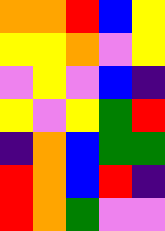[["orange", "orange", "red", "blue", "yellow"], ["yellow", "yellow", "orange", "violet", "yellow"], ["violet", "yellow", "violet", "blue", "indigo"], ["yellow", "violet", "yellow", "green", "red"], ["indigo", "orange", "blue", "green", "green"], ["red", "orange", "blue", "red", "indigo"], ["red", "orange", "green", "violet", "violet"]]